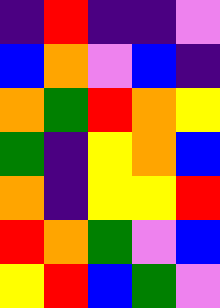[["indigo", "red", "indigo", "indigo", "violet"], ["blue", "orange", "violet", "blue", "indigo"], ["orange", "green", "red", "orange", "yellow"], ["green", "indigo", "yellow", "orange", "blue"], ["orange", "indigo", "yellow", "yellow", "red"], ["red", "orange", "green", "violet", "blue"], ["yellow", "red", "blue", "green", "violet"]]